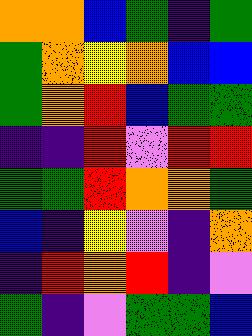[["orange", "orange", "blue", "green", "indigo", "green"], ["green", "orange", "yellow", "orange", "blue", "blue"], ["green", "orange", "red", "blue", "green", "green"], ["indigo", "indigo", "red", "violet", "red", "red"], ["green", "green", "red", "orange", "orange", "green"], ["blue", "indigo", "yellow", "violet", "indigo", "orange"], ["indigo", "red", "orange", "red", "indigo", "violet"], ["green", "indigo", "violet", "green", "green", "blue"]]